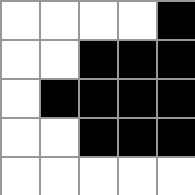[["white", "white", "white", "white", "black"], ["white", "white", "black", "black", "black"], ["white", "black", "black", "black", "black"], ["white", "white", "black", "black", "black"], ["white", "white", "white", "white", "white"]]